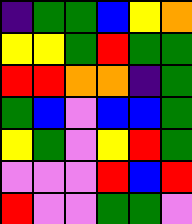[["indigo", "green", "green", "blue", "yellow", "orange"], ["yellow", "yellow", "green", "red", "green", "green"], ["red", "red", "orange", "orange", "indigo", "green"], ["green", "blue", "violet", "blue", "blue", "green"], ["yellow", "green", "violet", "yellow", "red", "green"], ["violet", "violet", "violet", "red", "blue", "red"], ["red", "violet", "violet", "green", "green", "violet"]]